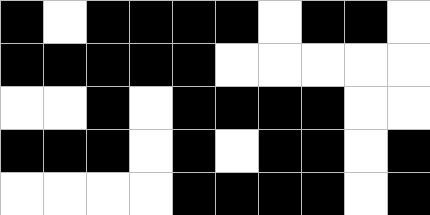[["black", "white", "black", "black", "black", "black", "white", "black", "black", "white"], ["black", "black", "black", "black", "black", "white", "white", "white", "white", "white"], ["white", "white", "black", "white", "black", "black", "black", "black", "white", "white"], ["black", "black", "black", "white", "black", "white", "black", "black", "white", "black"], ["white", "white", "white", "white", "black", "black", "black", "black", "white", "black"]]